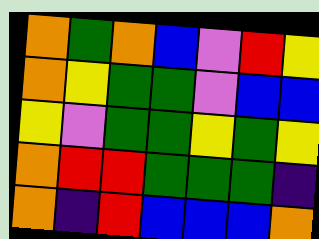[["orange", "green", "orange", "blue", "violet", "red", "yellow"], ["orange", "yellow", "green", "green", "violet", "blue", "blue"], ["yellow", "violet", "green", "green", "yellow", "green", "yellow"], ["orange", "red", "red", "green", "green", "green", "indigo"], ["orange", "indigo", "red", "blue", "blue", "blue", "orange"]]